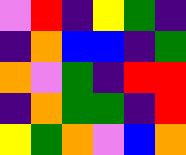[["violet", "red", "indigo", "yellow", "green", "indigo"], ["indigo", "orange", "blue", "blue", "indigo", "green"], ["orange", "violet", "green", "indigo", "red", "red"], ["indigo", "orange", "green", "green", "indigo", "red"], ["yellow", "green", "orange", "violet", "blue", "orange"]]